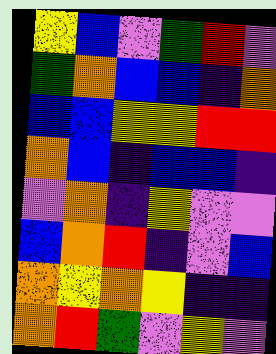[["yellow", "blue", "violet", "green", "red", "violet"], ["green", "orange", "blue", "blue", "indigo", "orange"], ["blue", "blue", "yellow", "yellow", "red", "red"], ["orange", "blue", "indigo", "blue", "blue", "indigo"], ["violet", "orange", "indigo", "yellow", "violet", "violet"], ["blue", "orange", "red", "indigo", "violet", "blue"], ["orange", "yellow", "orange", "yellow", "indigo", "indigo"], ["orange", "red", "green", "violet", "yellow", "violet"]]